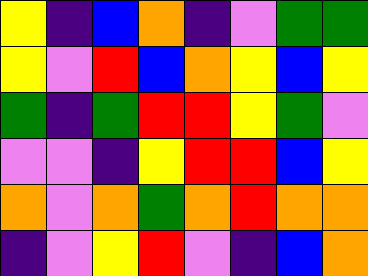[["yellow", "indigo", "blue", "orange", "indigo", "violet", "green", "green"], ["yellow", "violet", "red", "blue", "orange", "yellow", "blue", "yellow"], ["green", "indigo", "green", "red", "red", "yellow", "green", "violet"], ["violet", "violet", "indigo", "yellow", "red", "red", "blue", "yellow"], ["orange", "violet", "orange", "green", "orange", "red", "orange", "orange"], ["indigo", "violet", "yellow", "red", "violet", "indigo", "blue", "orange"]]